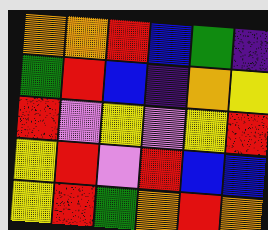[["orange", "orange", "red", "blue", "green", "indigo"], ["green", "red", "blue", "indigo", "orange", "yellow"], ["red", "violet", "yellow", "violet", "yellow", "red"], ["yellow", "red", "violet", "red", "blue", "blue"], ["yellow", "red", "green", "orange", "red", "orange"]]